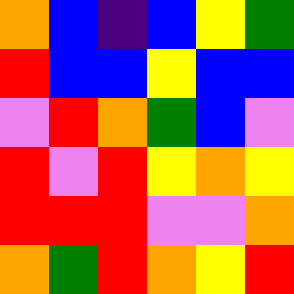[["orange", "blue", "indigo", "blue", "yellow", "green"], ["red", "blue", "blue", "yellow", "blue", "blue"], ["violet", "red", "orange", "green", "blue", "violet"], ["red", "violet", "red", "yellow", "orange", "yellow"], ["red", "red", "red", "violet", "violet", "orange"], ["orange", "green", "red", "orange", "yellow", "red"]]